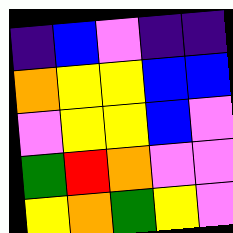[["indigo", "blue", "violet", "indigo", "indigo"], ["orange", "yellow", "yellow", "blue", "blue"], ["violet", "yellow", "yellow", "blue", "violet"], ["green", "red", "orange", "violet", "violet"], ["yellow", "orange", "green", "yellow", "violet"]]